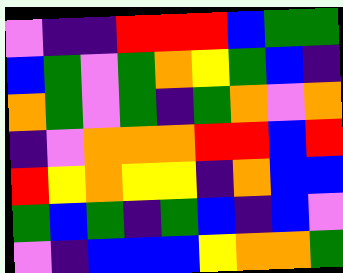[["violet", "indigo", "indigo", "red", "red", "red", "blue", "green", "green"], ["blue", "green", "violet", "green", "orange", "yellow", "green", "blue", "indigo"], ["orange", "green", "violet", "green", "indigo", "green", "orange", "violet", "orange"], ["indigo", "violet", "orange", "orange", "orange", "red", "red", "blue", "red"], ["red", "yellow", "orange", "yellow", "yellow", "indigo", "orange", "blue", "blue"], ["green", "blue", "green", "indigo", "green", "blue", "indigo", "blue", "violet"], ["violet", "indigo", "blue", "blue", "blue", "yellow", "orange", "orange", "green"]]